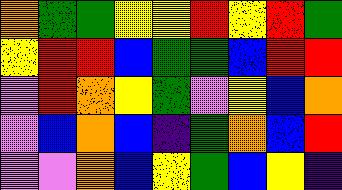[["orange", "green", "green", "yellow", "yellow", "red", "yellow", "red", "green"], ["yellow", "red", "red", "blue", "green", "green", "blue", "red", "red"], ["violet", "red", "orange", "yellow", "green", "violet", "yellow", "blue", "orange"], ["violet", "blue", "orange", "blue", "indigo", "green", "orange", "blue", "red"], ["violet", "violet", "orange", "blue", "yellow", "green", "blue", "yellow", "indigo"]]